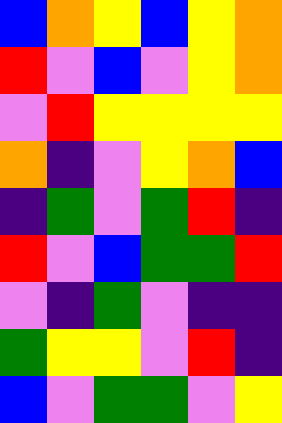[["blue", "orange", "yellow", "blue", "yellow", "orange"], ["red", "violet", "blue", "violet", "yellow", "orange"], ["violet", "red", "yellow", "yellow", "yellow", "yellow"], ["orange", "indigo", "violet", "yellow", "orange", "blue"], ["indigo", "green", "violet", "green", "red", "indigo"], ["red", "violet", "blue", "green", "green", "red"], ["violet", "indigo", "green", "violet", "indigo", "indigo"], ["green", "yellow", "yellow", "violet", "red", "indigo"], ["blue", "violet", "green", "green", "violet", "yellow"]]